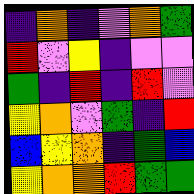[["indigo", "orange", "indigo", "violet", "orange", "green"], ["red", "violet", "yellow", "indigo", "violet", "violet"], ["green", "indigo", "red", "indigo", "red", "violet"], ["yellow", "orange", "violet", "green", "indigo", "red"], ["blue", "yellow", "orange", "indigo", "green", "blue"], ["yellow", "orange", "orange", "red", "green", "green"]]